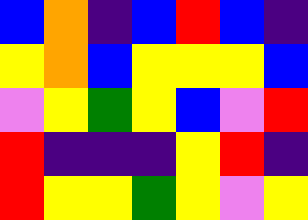[["blue", "orange", "indigo", "blue", "red", "blue", "indigo"], ["yellow", "orange", "blue", "yellow", "yellow", "yellow", "blue"], ["violet", "yellow", "green", "yellow", "blue", "violet", "red"], ["red", "indigo", "indigo", "indigo", "yellow", "red", "indigo"], ["red", "yellow", "yellow", "green", "yellow", "violet", "yellow"]]